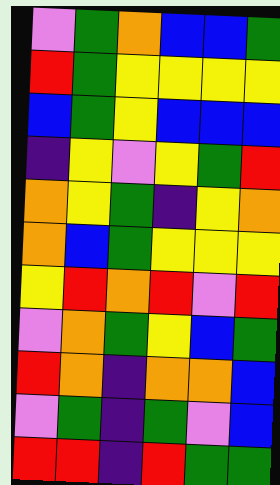[["violet", "green", "orange", "blue", "blue", "green"], ["red", "green", "yellow", "yellow", "yellow", "yellow"], ["blue", "green", "yellow", "blue", "blue", "blue"], ["indigo", "yellow", "violet", "yellow", "green", "red"], ["orange", "yellow", "green", "indigo", "yellow", "orange"], ["orange", "blue", "green", "yellow", "yellow", "yellow"], ["yellow", "red", "orange", "red", "violet", "red"], ["violet", "orange", "green", "yellow", "blue", "green"], ["red", "orange", "indigo", "orange", "orange", "blue"], ["violet", "green", "indigo", "green", "violet", "blue"], ["red", "red", "indigo", "red", "green", "green"]]